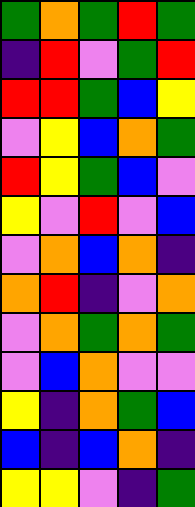[["green", "orange", "green", "red", "green"], ["indigo", "red", "violet", "green", "red"], ["red", "red", "green", "blue", "yellow"], ["violet", "yellow", "blue", "orange", "green"], ["red", "yellow", "green", "blue", "violet"], ["yellow", "violet", "red", "violet", "blue"], ["violet", "orange", "blue", "orange", "indigo"], ["orange", "red", "indigo", "violet", "orange"], ["violet", "orange", "green", "orange", "green"], ["violet", "blue", "orange", "violet", "violet"], ["yellow", "indigo", "orange", "green", "blue"], ["blue", "indigo", "blue", "orange", "indigo"], ["yellow", "yellow", "violet", "indigo", "green"]]